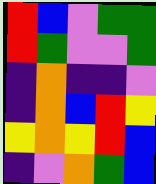[["red", "blue", "violet", "green", "green"], ["red", "green", "violet", "violet", "green"], ["indigo", "orange", "indigo", "indigo", "violet"], ["indigo", "orange", "blue", "red", "yellow"], ["yellow", "orange", "yellow", "red", "blue"], ["indigo", "violet", "orange", "green", "blue"]]